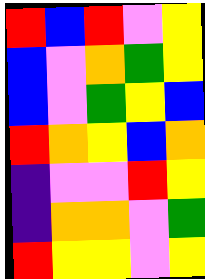[["red", "blue", "red", "violet", "yellow"], ["blue", "violet", "orange", "green", "yellow"], ["blue", "violet", "green", "yellow", "blue"], ["red", "orange", "yellow", "blue", "orange"], ["indigo", "violet", "violet", "red", "yellow"], ["indigo", "orange", "orange", "violet", "green"], ["red", "yellow", "yellow", "violet", "yellow"]]